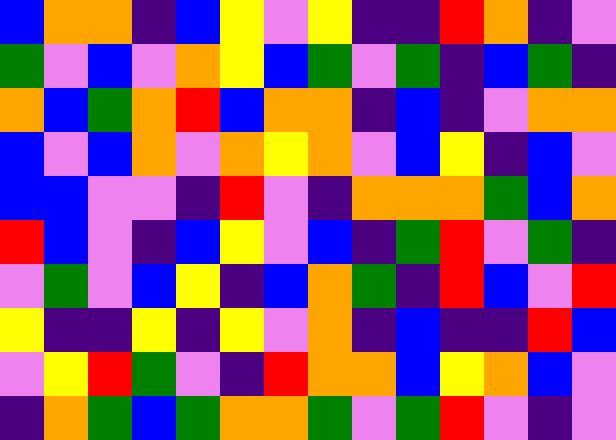[["blue", "orange", "orange", "indigo", "blue", "yellow", "violet", "yellow", "indigo", "indigo", "red", "orange", "indigo", "violet"], ["green", "violet", "blue", "violet", "orange", "yellow", "blue", "green", "violet", "green", "indigo", "blue", "green", "indigo"], ["orange", "blue", "green", "orange", "red", "blue", "orange", "orange", "indigo", "blue", "indigo", "violet", "orange", "orange"], ["blue", "violet", "blue", "orange", "violet", "orange", "yellow", "orange", "violet", "blue", "yellow", "indigo", "blue", "violet"], ["blue", "blue", "violet", "violet", "indigo", "red", "violet", "indigo", "orange", "orange", "orange", "green", "blue", "orange"], ["red", "blue", "violet", "indigo", "blue", "yellow", "violet", "blue", "indigo", "green", "red", "violet", "green", "indigo"], ["violet", "green", "violet", "blue", "yellow", "indigo", "blue", "orange", "green", "indigo", "red", "blue", "violet", "red"], ["yellow", "indigo", "indigo", "yellow", "indigo", "yellow", "violet", "orange", "indigo", "blue", "indigo", "indigo", "red", "blue"], ["violet", "yellow", "red", "green", "violet", "indigo", "red", "orange", "orange", "blue", "yellow", "orange", "blue", "violet"], ["indigo", "orange", "green", "blue", "green", "orange", "orange", "green", "violet", "green", "red", "violet", "indigo", "violet"]]